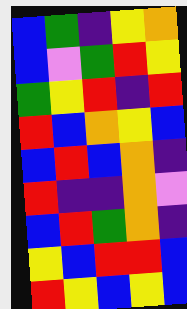[["blue", "green", "indigo", "yellow", "orange"], ["blue", "violet", "green", "red", "yellow"], ["green", "yellow", "red", "indigo", "red"], ["red", "blue", "orange", "yellow", "blue"], ["blue", "red", "blue", "orange", "indigo"], ["red", "indigo", "indigo", "orange", "violet"], ["blue", "red", "green", "orange", "indigo"], ["yellow", "blue", "red", "red", "blue"], ["red", "yellow", "blue", "yellow", "blue"]]